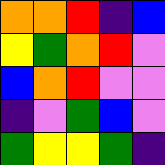[["orange", "orange", "red", "indigo", "blue"], ["yellow", "green", "orange", "red", "violet"], ["blue", "orange", "red", "violet", "violet"], ["indigo", "violet", "green", "blue", "violet"], ["green", "yellow", "yellow", "green", "indigo"]]